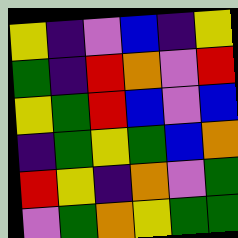[["yellow", "indigo", "violet", "blue", "indigo", "yellow"], ["green", "indigo", "red", "orange", "violet", "red"], ["yellow", "green", "red", "blue", "violet", "blue"], ["indigo", "green", "yellow", "green", "blue", "orange"], ["red", "yellow", "indigo", "orange", "violet", "green"], ["violet", "green", "orange", "yellow", "green", "green"]]